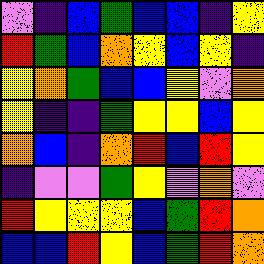[["violet", "indigo", "blue", "green", "blue", "blue", "indigo", "yellow"], ["red", "green", "blue", "orange", "yellow", "blue", "yellow", "indigo"], ["yellow", "orange", "green", "blue", "blue", "yellow", "violet", "orange"], ["yellow", "indigo", "indigo", "green", "yellow", "yellow", "blue", "yellow"], ["orange", "blue", "indigo", "orange", "red", "blue", "red", "yellow"], ["indigo", "violet", "violet", "green", "yellow", "violet", "orange", "violet"], ["red", "yellow", "yellow", "yellow", "blue", "green", "red", "orange"], ["blue", "blue", "red", "yellow", "blue", "green", "red", "orange"]]